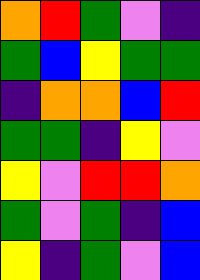[["orange", "red", "green", "violet", "indigo"], ["green", "blue", "yellow", "green", "green"], ["indigo", "orange", "orange", "blue", "red"], ["green", "green", "indigo", "yellow", "violet"], ["yellow", "violet", "red", "red", "orange"], ["green", "violet", "green", "indigo", "blue"], ["yellow", "indigo", "green", "violet", "blue"]]